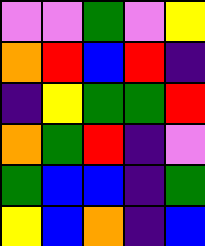[["violet", "violet", "green", "violet", "yellow"], ["orange", "red", "blue", "red", "indigo"], ["indigo", "yellow", "green", "green", "red"], ["orange", "green", "red", "indigo", "violet"], ["green", "blue", "blue", "indigo", "green"], ["yellow", "blue", "orange", "indigo", "blue"]]